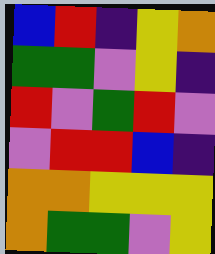[["blue", "red", "indigo", "yellow", "orange"], ["green", "green", "violet", "yellow", "indigo"], ["red", "violet", "green", "red", "violet"], ["violet", "red", "red", "blue", "indigo"], ["orange", "orange", "yellow", "yellow", "yellow"], ["orange", "green", "green", "violet", "yellow"]]